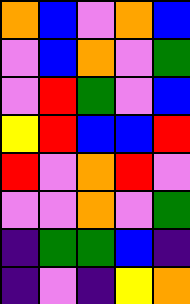[["orange", "blue", "violet", "orange", "blue"], ["violet", "blue", "orange", "violet", "green"], ["violet", "red", "green", "violet", "blue"], ["yellow", "red", "blue", "blue", "red"], ["red", "violet", "orange", "red", "violet"], ["violet", "violet", "orange", "violet", "green"], ["indigo", "green", "green", "blue", "indigo"], ["indigo", "violet", "indigo", "yellow", "orange"]]